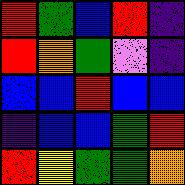[["red", "green", "blue", "red", "indigo"], ["red", "orange", "green", "violet", "indigo"], ["blue", "blue", "red", "blue", "blue"], ["indigo", "blue", "blue", "green", "red"], ["red", "yellow", "green", "green", "orange"]]